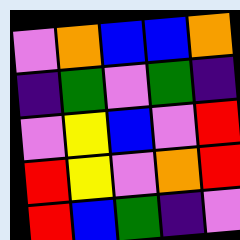[["violet", "orange", "blue", "blue", "orange"], ["indigo", "green", "violet", "green", "indigo"], ["violet", "yellow", "blue", "violet", "red"], ["red", "yellow", "violet", "orange", "red"], ["red", "blue", "green", "indigo", "violet"]]